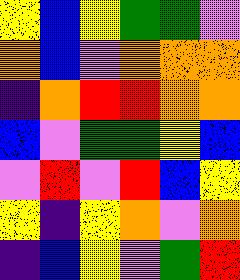[["yellow", "blue", "yellow", "green", "green", "violet"], ["orange", "blue", "violet", "orange", "orange", "orange"], ["indigo", "orange", "red", "red", "orange", "orange"], ["blue", "violet", "green", "green", "yellow", "blue"], ["violet", "red", "violet", "red", "blue", "yellow"], ["yellow", "indigo", "yellow", "orange", "violet", "orange"], ["indigo", "blue", "yellow", "violet", "green", "red"]]